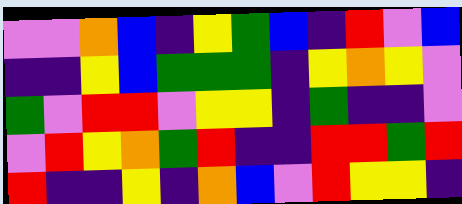[["violet", "violet", "orange", "blue", "indigo", "yellow", "green", "blue", "indigo", "red", "violet", "blue"], ["indigo", "indigo", "yellow", "blue", "green", "green", "green", "indigo", "yellow", "orange", "yellow", "violet"], ["green", "violet", "red", "red", "violet", "yellow", "yellow", "indigo", "green", "indigo", "indigo", "violet"], ["violet", "red", "yellow", "orange", "green", "red", "indigo", "indigo", "red", "red", "green", "red"], ["red", "indigo", "indigo", "yellow", "indigo", "orange", "blue", "violet", "red", "yellow", "yellow", "indigo"]]